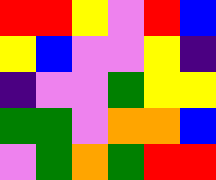[["red", "red", "yellow", "violet", "red", "blue"], ["yellow", "blue", "violet", "violet", "yellow", "indigo"], ["indigo", "violet", "violet", "green", "yellow", "yellow"], ["green", "green", "violet", "orange", "orange", "blue"], ["violet", "green", "orange", "green", "red", "red"]]